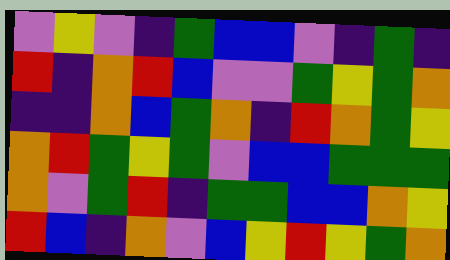[["violet", "yellow", "violet", "indigo", "green", "blue", "blue", "violet", "indigo", "green", "indigo"], ["red", "indigo", "orange", "red", "blue", "violet", "violet", "green", "yellow", "green", "orange"], ["indigo", "indigo", "orange", "blue", "green", "orange", "indigo", "red", "orange", "green", "yellow"], ["orange", "red", "green", "yellow", "green", "violet", "blue", "blue", "green", "green", "green"], ["orange", "violet", "green", "red", "indigo", "green", "green", "blue", "blue", "orange", "yellow"], ["red", "blue", "indigo", "orange", "violet", "blue", "yellow", "red", "yellow", "green", "orange"]]